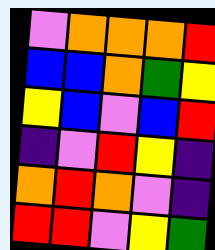[["violet", "orange", "orange", "orange", "red"], ["blue", "blue", "orange", "green", "yellow"], ["yellow", "blue", "violet", "blue", "red"], ["indigo", "violet", "red", "yellow", "indigo"], ["orange", "red", "orange", "violet", "indigo"], ["red", "red", "violet", "yellow", "green"]]